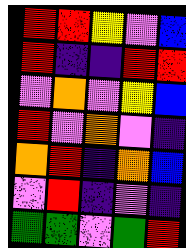[["red", "red", "yellow", "violet", "blue"], ["red", "indigo", "indigo", "red", "red"], ["violet", "orange", "violet", "yellow", "blue"], ["red", "violet", "orange", "violet", "indigo"], ["orange", "red", "indigo", "orange", "blue"], ["violet", "red", "indigo", "violet", "indigo"], ["green", "green", "violet", "green", "red"]]